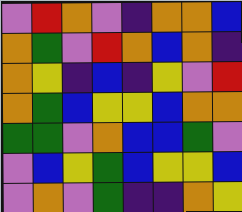[["violet", "red", "orange", "violet", "indigo", "orange", "orange", "blue"], ["orange", "green", "violet", "red", "orange", "blue", "orange", "indigo"], ["orange", "yellow", "indigo", "blue", "indigo", "yellow", "violet", "red"], ["orange", "green", "blue", "yellow", "yellow", "blue", "orange", "orange"], ["green", "green", "violet", "orange", "blue", "blue", "green", "violet"], ["violet", "blue", "yellow", "green", "blue", "yellow", "yellow", "blue"], ["violet", "orange", "violet", "green", "indigo", "indigo", "orange", "yellow"]]